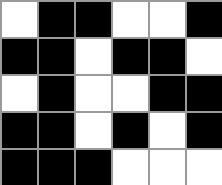[["white", "black", "black", "white", "white", "black"], ["black", "black", "white", "black", "black", "white"], ["white", "black", "white", "white", "black", "black"], ["black", "black", "white", "black", "white", "black"], ["black", "black", "black", "white", "white", "white"]]